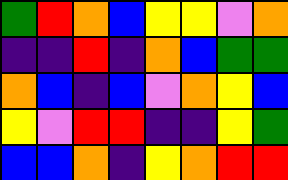[["green", "red", "orange", "blue", "yellow", "yellow", "violet", "orange"], ["indigo", "indigo", "red", "indigo", "orange", "blue", "green", "green"], ["orange", "blue", "indigo", "blue", "violet", "orange", "yellow", "blue"], ["yellow", "violet", "red", "red", "indigo", "indigo", "yellow", "green"], ["blue", "blue", "orange", "indigo", "yellow", "orange", "red", "red"]]